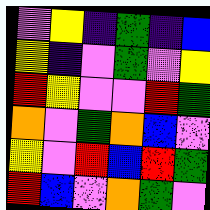[["violet", "yellow", "indigo", "green", "indigo", "blue"], ["yellow", "indigo", "violet", "green", "violet", "yellow"], ["red", "yellow", "violet", "violet", "red", "green"], ["orange", "violet", "green", "orange", "blue", "violet"], ["yellow", "violet", "red", "blue", "red", "green"], ["red", "blue", "violet", "orange", "green", "violet"]]